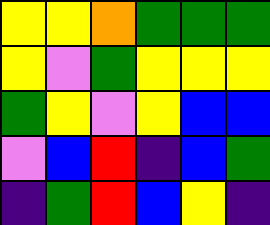[["yellow", "yellow", "orange", "green", "green", "green"], ["yellow", "violet", "green", "yellow", "yellow", "yellow"], ["green", "yellow", "violet", "yellow", "blue", "blue"], ["violet", "blue", "red", "indigo", "blue", "green"], ["indigo", "green", "red", "blue", "yellow", "indigo"]]